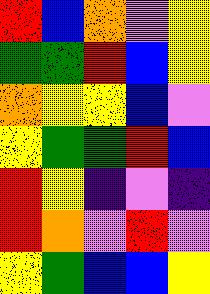[["red", "blue", "orange", "violet", "yellow"], ["green", "green", "red", "blue", "yellow"], ["orange", "yellow", "yellow", "blue", "violet"], ["yellow", "green", "green", "red", "blue"], ["red", "yellow", "indigo", "violet", "indigo"], ["red", "orange", "violet", "red", "violet"], ["yellow", "green", "blue", "blue", "yellow"]]